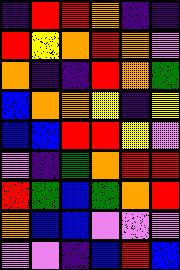[["indigo", "red", "red", "orange", "indigo", "indigo"], ["red", "yellow", "orange", "red", "orange", "violet"], ["orange", "indigo", "indigo", "red", "orange", "green"], ["blue", "orange", "orange", "yellow", "indigo", "yellow"], ["blue", "blue", "red", "red", "yellow", "violet"], ["violet", "indigo", "green", "orange", "red", "red"], ["red", "green", "blue", "green", "orange", "red"], ["orange", "blue", "blue", "violet", "violet", "violet"], ["violet", "violet", "indigo", "blue", "red", "blue"]]